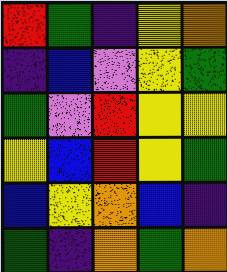[["red", "green", "indigo", "yellow", "orange"], ["indigo", "blue", "violet", "yellow", "green"], ["green", "violet", "red", "yellow", "yellow"], ["yellow", "blue", "red", "yellow", "green"], ["blue", "yellow", "orange", "blue", "indigo"], ["green", "indigo", "orange", "green", "orange"]]